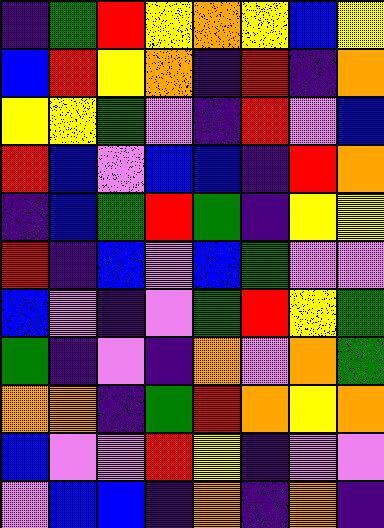[["indigo", "green", "red", "yellow", "orange", "yellow", "blue", "yellow"], ["blue", "red", "yellow", "orange", "indigo", "red", "indigo", "orange"], ["yellow", "yellow", "green", "violet", "indigo", "red", "violet", "blue"], ["red", "blue", "violet", "blue", "blue", "indigo", "red", "orange"], ["indigo", "blue", "green", "red", "green", "indigo", "yellow", "yellow"], ["red", "indigo", "blue", "violet", "blue", "green", "violet", "violet"], ["blue", "violet", "indigo", "violet", "green", "red", "yellow", "green"], ["green", "indigo", "violet", "indigo", "orange", "violet", "orange", "green"], ["orange", "orange", "indigo", "green", "red", "orange", "yellow", "orange"], ["blue", "violet", "violet", "red", "yellow", "indigo", "violet", "violet"], ["violet", "blue", "blue", "indigo", "orange", "indigo", "orange", "indigo"]]